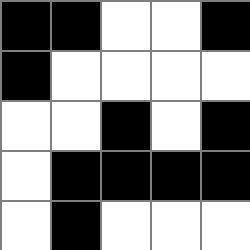[["black", "black", "white", "white", "black"], ["black", "white", "white", "white", "white"], ["white", "white", "black", "white", "black"], ["white", "black", "black", "black", "black"], ["white", "black", "white", "white", "white"]]